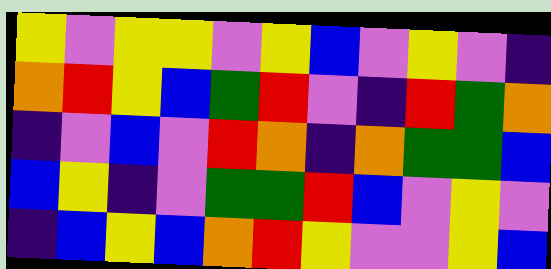[["yellow", "violet", "yellow", "yellow", "violet", "yellow", "blue", "violet", "yellow", "violet", "indigo"], ["orange", "red", "yellow", "blue", "green", "red", "violet", "indigo", "red", "green", "orange"], ["indigo", "violet", "blue", "violet", "red", "orange", "indigo", "orange", "green", "green", "blue"], ["blue", "yellow", "indigo", "violet", "green", "green", "red", "blue", "violet", "yellow", "violet"], ["indigo", "blue", "yellow", "blue", "orange", "red", "yellow", "violet", "violet", "yellow", "blue"]]